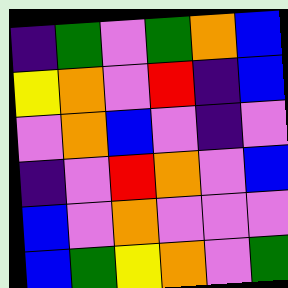[["indigo", "green", "violet", "green", "orange", "blue"], ["yellow", "orange", "violet", "red", "indigo", "blue"], ["violet", "orange", "blue", "violet", "indigo", "violet"], ["indigo", "violet", "red", "orange", "violet", "blue"], ["blue", "violet", "orange", "violet", "violet", "violet"], ["blue", "green", "yellow", "orange", "violet", "green"]]